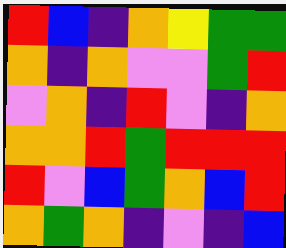[["red", "blue", "indigo", "orange", "yellow", "green", "green"], ["orange", "indigo", "orange", "violet", "violet", "green", "red"], ["violet", "orange", "indigo", "red", "violet", "indigo", "orange"], ["orange", "orange", "red", "green", "red", "red", "red"], ["red", "violet", "blue", "green", "orange", "blue", "red"], ["orange", "green", "orange", "indigo", "violet", "indigo", "blue"]]